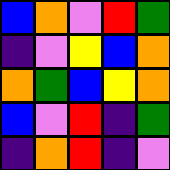[["blue", "orange", "violet", "red", "green"], ["indigo", "violet", "yellow", "blue", "orange"], ["orange", "green", "blue", "yellow", "orange"], ["blue", "violet", "red", "indigo", "green"], ["indigo", "orange", "red", "indigo", "violet"]]